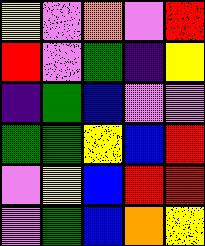[["yellow", "violet", "orange", "violet", "red"], ["red", "violet", "green", "indigo", "yellow"], ["indigo", "green", "blue", "violet", "violet"], ["green", "green", "yellow", "blue", "red"], ["violet", "yellow", "blue", "red", "red"], ["violet", "green", "blue", "orange", "yellow"]]